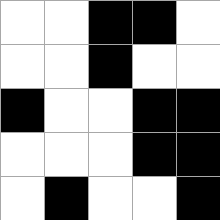[["white", "white", "black", "black", "white"], ["white", "white", "black", "white", "white"], ["black", "white", "white", "black", "black"], ["white", "white", "white", "black", "black"], ["white", "black", "white", "white", "black"]]